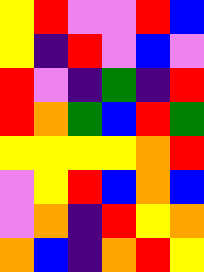[["yellow", "red", "violet", "violet", "red", "blue"], ["yellow", "indigo", "red", "violet", "blue", "violet"], ["red", "violet", "indigo", "green", "indigo", "red"], ["red", "orange", "green", "blue", "red", "green"], ["yellow", "yellow", "yellow", "yellow", "orange", "red"], ["violet", "yellow", "red", "blue", "orange", "blue"], ["violet", "orange", "indigo", "red", "yellow", "orange"], ["orange", "blue", "indigo", "orange", "red", "yellow"]]